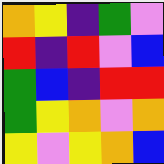[["orange", "yellow", "indigo", "green", "violet"], ["red", "indigo", "red", "violet", "blue"], ["green", "blue", "indigo", "red", "red"], ["green", "yellow", "orange", "violet", "orange"], ["yellow", "violet", "yellow", "orange", "blue"]]